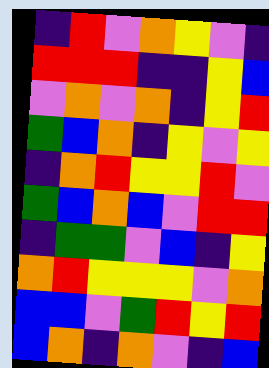[["indigo", "red", "violet", "orange", "yellow", "violet", "indigo"], ["red", "red", "red", "indigo", "indigo", "yellow", "blue"], ["violet", "orange", "violet", "orange", "indigo", "yellow", "red"], ["green", "blue", "orange", "indigo", "yellow", "violet", "yellow"], ["indigo", "orange", "red", "yellow", "yellow", "red", "violet"], ["green", "blue", "orange", "blue", "violet", "red", "red"], ["indigo", "green", "green", "violet", "blue", "indigo", "yellow"], ["orange", "red", "yellow", "yellow", "yellow", "violet", "orange"], ["blue", "blue", "violet", "green", "red", "yellow", "red"], ["blue", "orange", "indigo", "orange", "violet", "indigo", "blue"]]